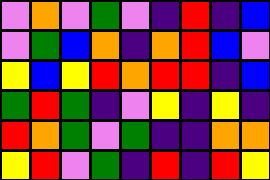[["violet", "orange", "violet", "green", "violet", "indigo", "red", "indigo", "blue"], ["violet", "green", "blue", "orange", "indigo", "orange", "red", "blue", "violet"], ["yellow", "blue", "yellow", "red", "orange", "red", "red", "indigo", "blue"], ["green", "red", "green", "indigo", "violet", "yellow", "indigo", "yellow", "indigo"], ["red", "orange", "green", "violet", "green", "indigo", "indigo", "orange", "orange"], ["yellow", "red", "violet", "green", "indigo", "red", "indigo", "red", "yellow"]]